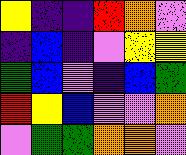[["yellow", "indigo", "indigo", "red", "orange", "violet"], ["indigo", "blue", "indigo", "violet", "yellow", "yellow"], ["green", "blue", "violet", "indigo", "blue", "green"], ["red", "yellow", "blue", "violet", "violet", "orange"], ["violet", "green", "green", "orange", "orange", "violet"]]